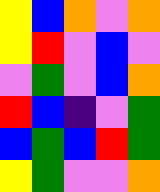[["yellow", "blue", "orange", "violet", "orange"], ["yellow", "red", "violet", "blue", "violet"], ["violet", "green", "violet", "blue", "orange"], ["red", "blue", "indigo", "violet", "green"], ["blue", "green", "blue", "red", "green"], ["yellow", "green", "violet", "violet", "orange"]]